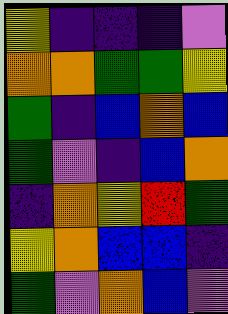[["yellow", "indigo", "indigo", "indigo", "violet"], ["orange", "orange", "green", "green", "yellow"], ["green", "indigo", "blue", "orange", "blue"], ["green", "violet", "indigo", "blue", "orange"], ["indigo", "orange", "yellow", "red", "green"], ["yellow", "orange", "blue", "blue", "indigo"], ["green", "violet", "orange", "blue", "violet"]]